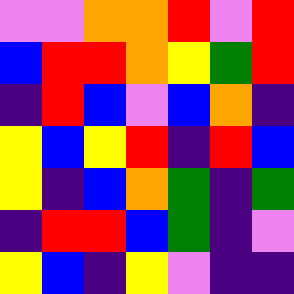[["violet", "violet", "orange", "orange", "red", "violet", "red"], ["blue", "red", "red", "orange", "yellow", "green", "red"], ["indigo", "red", "blue", "violet", "blue", "orange", "indigo"], ["yellow", "blue", "yellow", "red", "indigo", "red", "blue"], ["yellow", "indigo", "blue", "orange", "green", "indigo", "green"], ["indigo", "red", "red", "blue", "green", "indigo", "violet"], ["yellow", "blue", "indigo", "yellow", "violet", "indigo", "indigo"]]